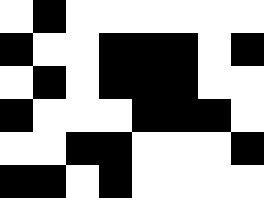[["white", "black", "white", "white", "white", "white", "white", "white"], ["black", "white", "white", "black", "black", "black", "white", "black"], ["white", "black", "white", "black", "black", "black", "white", "white"], ["black", "white", "white", "white", "black", "black", "black", "white"], ["white", "white", "black", "black", "white", "white", "white", "black"], ["black", "black", "white", "black", "white", "white", "white", "white"]]